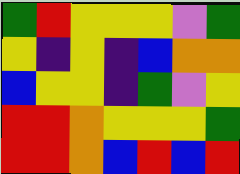[["green", "red", "yellow", "yellow", "yellow", "violet", "green"], ["yellow", "indigo", "yellow", "indigo", "blue", "orange", "orange"], ["blue", "yellow", "yellow", "indigo", "green", "violet", "yellow"], ["red", "red", "orange", "yellow", "yellow", "yellow", "green"], ["red", "red", "orange", "blue", "red", "blue", "red"]]